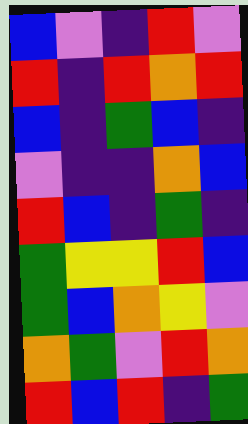[["blue", "violet", "indigo", "red", "violet"], ["red", "indigo", "red", "orange", "red"], ["blue", "indigo", "green", "blue", "indigo"], ["violet", "indigo", "indigo", "orange", "blue"], ["red", "blue", "indigo", "green", "indigo"], ["green", "yellow", "yellow", "red", "blue"], ["green", "blue", "orange", "yellow", "violet"], ["orange", "green", "violet", "red", "orange"], ["red", "blue", "red", "indigo", "green"]]